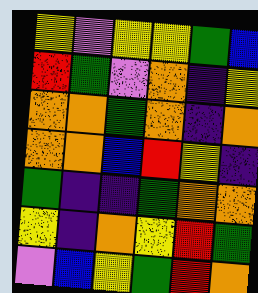[["yellow", "violet", "yellow", "yellow", "green", "blue"], ["red", "green", "violet", "orange", "indigo", "yellow"], ["orange", "orange", "green", "orange", "indigo", "orange"], ["orange", "orange", "blue", "red", "yellow", "indigo"], ["green", "indigo", "indigo", "green", "orange", "orange"], ["yellow", "indigo", "orange", "yellow", "red", "green"], ["violet", "blue", "yellow", "green", "red", "orange"]]